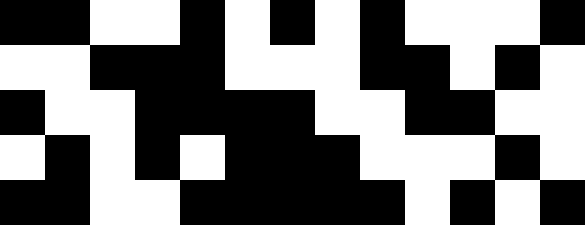[["black", "black", "white", "white", "black", "white", "black", "white", "black", "white", "white", "white", "black"], ["white", "white", "black", "black", "black", "white", "white", "white", "black", "black", "white", "black", "white"], ["black", "white", "white", "black", "black", "black", "black", "white", "white", "black", "black", "white", "white"], ["white", "black", "white", "black", "white", "black", "black", "black", "white", "white", "white", "black", "white"], ["black", "black", "white", "white", "black", "black", "black", "black", "black", "white", "black", "white", "black"]]